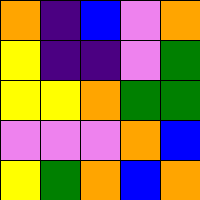[["orange", "indigo", "blue", "violet", "orange"], ["yellow", "indigo", "indigo", "violet", "green"], ["yellow", "yellow", "orange", "green", "green"], ["violet", "violet", "violet", "orange", "blue"], ["yellow", "green", "orange", "blue", "orange"]]